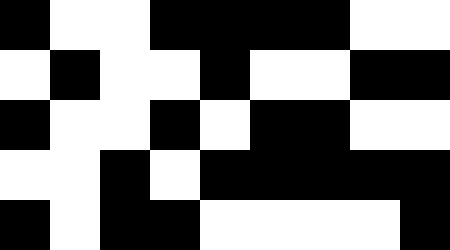[["black", "white", "white", "black", "black", "black", "black", "white", "white"], ["white", "black", "white", "white", "black", "white", "white", "black", "black"], ["black", "white", "white", "black", "white", "black", "black", "white", "white"], ["white", "white", "black", "white", "black", "black", "black", "black", "black"], ["black", "white", "black", "black", "white", "white", "white", "white", "black"]]